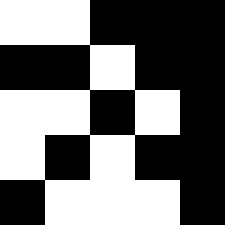[["white", "white", "black", "black", "black"], ["black", "black", "white", "black", "black"], ["white", "white", "black", "white", "black"], ["white", "black", "white", "black", "black"], ["black", "white", "white", "white", "black"]]